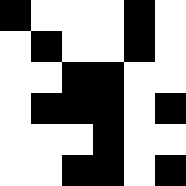[["black", "white", "white", "white", "black", "white"], ["white", "black", "white", "white", "black", "white"], ["white", "white", "black", "black", "white", "white"], ["white", "black", "black", "black", "white", "black"], ["white", "white", "white", "black", "white", "white"], ["white", "white", "black", "black", "white", "black"]]